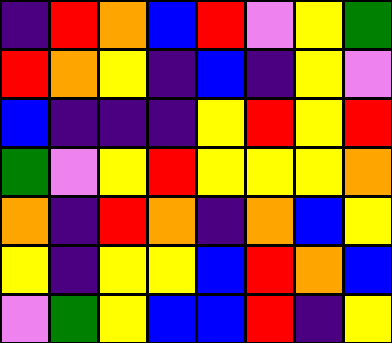[["indigo", "red", "orange", "blue", "red", "violet", "yellow", "green"], ["red", "orange", "yellow", "indigo", "blue", "indigo", "yellow", "violet"], ["blue", "indigo", "indigo", "indigo", "yellow", "red", "yellow", "red"], ["green", "violet", "yellow", "red", "yellow", "yellow", "yellow", "orange"], ["orange", "indigo", "red", "orange", "indigo", "orange", "blue", "yellow"], ["yellow", "indigo", "yellow", "yellow", "blue", "red", "orange", "blue"], ["violet", "green", "yellow", "blue", "blue", "red", "indigo", "yellow"]]